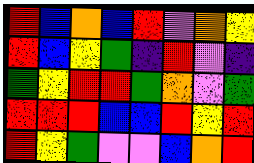[["red", "blue", "orange", "blue", "red", "violet", "orange", "yellow"], ["red", "blue", "yellow", "green", "indigo", "red", "violet", "indigo"], ["green", "yellow", "red", "red", "green", "orange", "violet", "green"], ["red", "red", "red", "blue", "blue", "red", "yellow", "red"], ["red", "yellow", "green", "violet", "violet", "blue", "orange", "red"]]